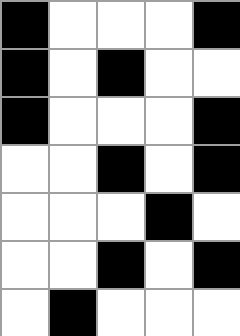[["black", "white", "white", "white", "black"], ["black", "white", "black", "white", "white"], ["black", "white", "white", "white", "black"], ["white", "white", "black", "white", "black"], ["white", "white", "white", "black", "white"], ["white", "white", "black", "white", "black"], ["white", "black", "white", "white", "white"]]